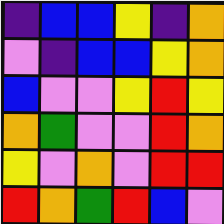[["indigo", "blue", "blue", "yellow", "indigo", "orange"], ["violet", "indigo", "blue", "blue", "yellow", "orange"], ["blue", "violet", "violet", "yellow", "red", "yellow"], ["orange", "green", "violet", "violet", "red", "orange"], ["yellow", "violet", "orange", "violet", "red", "red"], ["red", "orange", "green", "red", "blue", "violet"]]